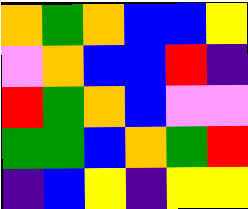[["orange", "green", "orange", "blue", "blue", "yellow"], ["violet", "orange", "blue", "blue", "red", "indigo"], ["red", "green", "orange", "blue", "violet", "violet"], ["green", "green", "blue", "orange", "green", "red"], ["indigo", "blue", "yellow", "indigo", "yellow", "yellow"]]